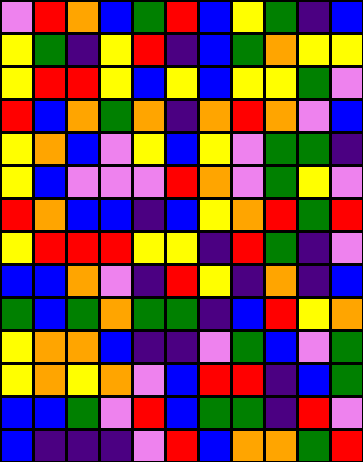[["violet", "red", "orange", "blue", "green", "red", "blue", "yellow", "green", "indigo", "blue"], ["yellow", "green", "indigo", "yellow", "red", "indigo", "blue", "green", "orange", "yellow", "yellow"], ["yellow", "red", "red", "yellow", "blue", "yellow", "blue", "yellow", "yellow", "green", "violet"], ["red", "blue", "orange", "green", "orange", "indigo", "orange", "red", "orange", "violet", "blue"], ["yellow", "orange", "blue", "violet", "yellow", "blue", "yellow", "violet", "green", "green", "indigo"], ["yellow", "blue", "violet", "violet", "violet", "red", "orange", "violet", "green", "yellow", "violet"], ["red", "orange", "blue", "blue", "indigo", "blue", "yellow", "orange", "red", "green", "red"], ["yellow", "red", "red", "red", "yellow", "yellow", "indigo", "red", "green", "indigo", "violet"], ["blue", "blue", "orange", "violet", "indigo", "red", "yellow", "indigo", "orange", "indigo", "blue"], ["green", "blue", "green", "orange", "green", "green", "indigo", "blue", "red", "yellow", "orange"], ["yellow", "orange", "orange", "blue", "indigo", "indigo", "violet", "green", "blue", "violet", "green"], ["yellow", "orange", "yellow", "orange", "violet", "blue", "red", "red", "indigo", "blue", "green"], ["blue", "blue", "green", "violet", "red", "blue", "green", "green", "indigo", "red", "violet"], ["blue", "indigo", "indigo", "indigo", "violet", "red", "blue", "orange", "orange", "green", "red"]]